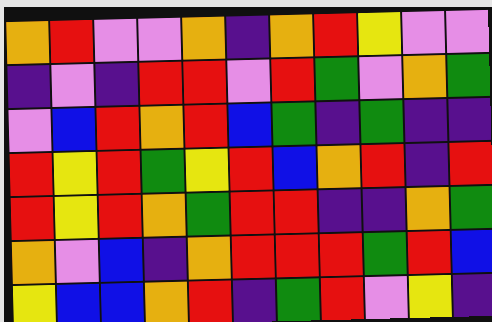[["orange", "red", "violet", "violet", "orange", "indigo", "orange", "red", "yellow", "violet", "violet"], ["indigo", "violet", "indigo", "red", "red", "violet", "red", "green", "violet", "orange", "green"], ["violet", "blue", "red", "orange", "red", "blue", "green", "indigo", "green", "indigo", "indigo"], ["red", "yellow", "red", "green", "yellow", "red", "blue", "orange", "red", "indigo", "red"], ["red", "yellow", "red", "orange", "green", "red", "red", "indigo", "indigo", "orange", "green"], ["orange", "violet", "blue", "indigo", "orange", "red", "red", "red", "green", "red", "blue"], ["yellow", "blue", "blue", "orange", "red", "indigo", "green", "red", "violet", "yellow", "indigo"]]